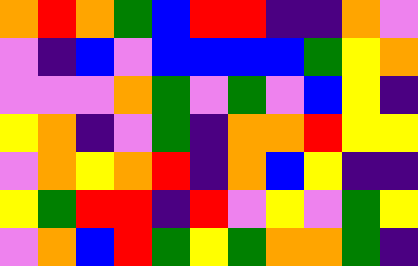[["orange", "red", "orange", "green", "blue", "red", "red", "indigo", "indigo", "orange", "violet"], ["violet", "indigo", "blue", "violet", "blue", "blue", "blue", "blue", "green", "yellow", "orange"], ["violet", "violet", "violet", "orange", "green", "violet", "green", "violet", "blue", "yellow", "indigo"], ["yellow", "orange", "indigo", "violet", "green", "indigo", "orange", "orange", "red", "yellow", "yellow"], ["violet", "orange", "yellow", "orange", "red", "indigo", "orange", "blue", "yellow", "indigo", "indigo"], ["yellow", "green", "red", "red", "indigo", "red", "violet", "yellow", "violet", "green", "yellow"], ["violet", "orange", "blue", "red", "green", "yellow", "green", "orange", "orange", "green", "indigo"]]